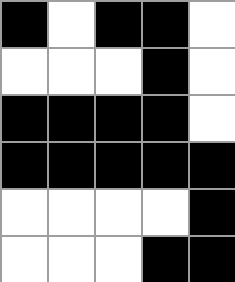[["black", "white", "black", "black", "white"], ["white", "white", "white", "black", "white"], ["black", "black", "black", "black", "white"], ["black", "black", "black", "black", "black"], ["white", "white", "white", "white", "black"], ["white", "white", "white", "black", "black"]]